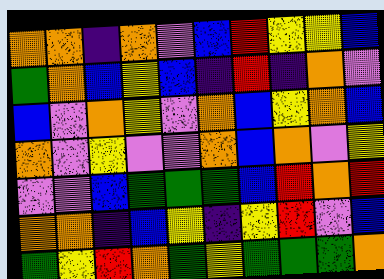[["orange", "orange", "indigo", "orange", "violet", "blue", "red", "yellow", "yellow", "blue"], ["green", "orange", "blue", "yellow", "blue", "indigo", "red", "indigo", "orange", "violet"], ["blue", "violet", "orange", "yellow", "violet", "orange", "blue", "yellow", "orange", "blue"], ["orange", "violet", "yellow", "violet", "violet", "orange", "blue", "orange", "violet", "yellow"], ["violet", "violet", "blue", "green", "green", "green", "blue", "red", "orange", "red"], ["orange", "orange", "indigo", "blue", "yellow", "indigo", "yellow", "red", "violet", "blue"], ["green", "yellow", "red", "orange", "green", "yellow", "green", "green", "green", "orange"]]